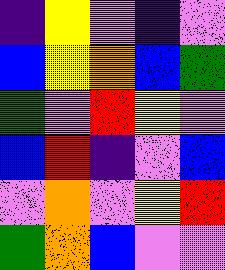[["indigo", "yellow", "violet", "indigo", "violet"], ["blue", "yellow", "orange", "blue", "green"], ["green", "violet", "red", "yellow", "violet"], ["blue", "red", "indigo", "violet", "blue"], ["violet", "orange", "violet", "yellow", "red"], ["green", "orange", "blue", "violet", "violet"]]